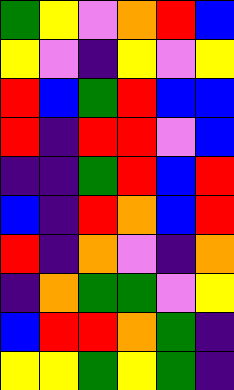[["green", "yellow", "violet", "orange", "red", "blue"], ["yellow", "violet", "indigo", "yellow", "violet", "yellow"], ["red", "blue", "green", "red", "blue", "blue"], ["red", "indigo", "red", "red", "violet", "blue"], ["indigo", "indigo", "green", "red", "blue", "red"], ["blue", "indigo", "red", "orange", "blue", "red"], ["red", "indigo", "orange", "violet", "indigo", "orange"], ["indigo", "orange", "green", "green", "violet", "yellow"], ["blue", "red", "red", "orange", "green", "indigo"], ["yellow", "yellow", "green", "yellow", "green", "indigo"]]